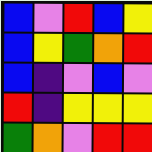[["blue", "violet", "red", "blue", "yellow"], ["blue", "yellow", "green", "orange", "red"], ["blue", "indigo", "violet", "blue", "violet"], ["red", "indigo", "yellow", "yellow", "yellow"], ["green", "orange", "violet", "red", "red"]]